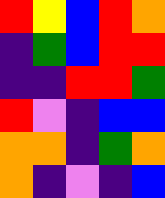[["red", "yellow", "blue", "red", "orange"], ["indigo", "green", "blue", "red", "red"], ["indigo", "indigo", "red", "red", "green"], ["red", "violet", "indigo", "blue", "blue"], ["orange", "orange", "indigo", "green", "orange"], ["orange", "indigo", "violet", "indigo", "blue"]]